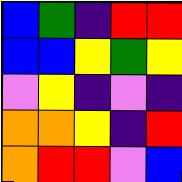[["blue", "green", "indigo", "red", "red"], ["blue", "blue", "yellow", "green", "yellow"], ["violet", "yellow", "indigo", "violet", "indigo"], ["orange", "orange", "yellow", "indigo", "red"], ["orange", "red", "red", "violet", "blue"]]